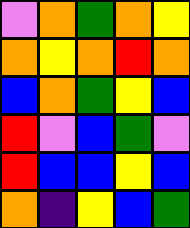[["violet", "orange", "green", "orange", "yellow"], ["orange", "yellow", "orange", "red", "orange"], ["blue", "orange", "green", "yellow", "blue"], ["red", "violet", "blue", "green", "violet"], ["red", "blue", "blue", "yellow", "blue"], ["orange", "indigo", "yellow", "blue", "green"]]